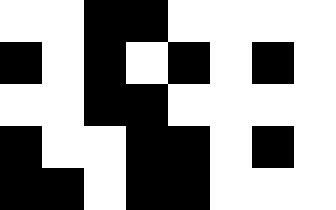[["white", "white", "black", "black", "white", "white", "white", "white"], ["black", "white", "black", "white", "black", "white", "black", "white"], ["white", "white", "black", "black", "white", "white", "white", "white"], ["black", "white", "white", "black", "black", "white", "black", "white"], ["black", "black", "white", "black", "black", "white", "white", "white"]]